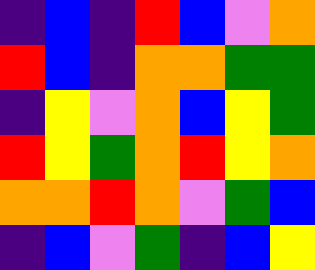[["indigo", "blue", "indigo", "red", "blue", "violet", "orange"], ["red", "blue", "indigo", "orange", "orange", "green", "green"], ["indigo", "yellow", "violet", "orange", "blue", "yellow", "green"], ["red", "yellow", "green", "orange", "red", "yellow", "orange"], ["orange", "orange", "red", "orange", "violet", "green", "blue"], ["indigo", "blue", "violet", "green", "indigo", "blue", "yellow"]]